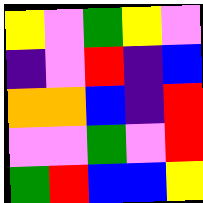[["yellow", "violet", "green", "yellow", "violet"], ["indigo", "violet", "red", "indigo", "blue"], ["orange", "orange", "blue", "indigo", "red"], ["violet", "violet", "green", "violet", "red"], ["green", "red", "blue", "blue", "yellow"]]